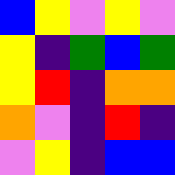[["blue", "yellow", "violet", "yellow", "violet"], ["yellow", "indigo", "green", "blue", "green"], ["yellow", "red", "indigo", "orange", "orange"], ["orange", "violet", "indigo", "red", "indigo"], ["violet", "yellow", "indigo", "blue", "blue"]]